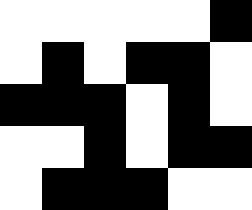[["white", "white", "white", "white", "white", "black"], ["white", "black", "white", "black", "black", "white"], ["black", "black", "black", "white", "black", "white"], ["white", "white", "black", "white", "black", "black"], ["white", "black", "black", "black", "white", "white"]]